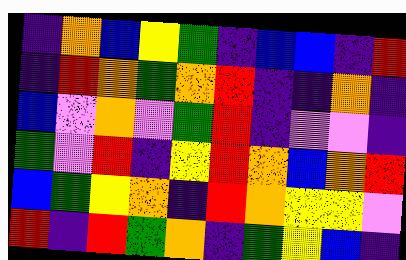[["indigo", "orange", "blue", "yellow", "green", "indigo", "blue", "blue", "indigo", "red"], ["indigo", "red", "orange", "green", "orange", "red", "indigo", "indigo", "orange", "indigo"], ["blue", "violet", "orange", "violet", "green", "red", "indigo", "violet", "violet", "indigo"], ["green", "violet", "red", "indigo", "yellow", "red", "orange", "blue", "orange", "red"], ["blue", "green", "yellow", "orange", "indigo", "red", "orange", "yellow", "yellow", "violet"], ["red", "indigo", "red", "green", "orange", "indigo", "green", "yellow", "blue", "indigo"]]